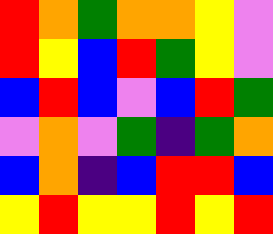[["red", "orange", "green", "orange", "orange", "yellow", "violet"], ["red", "yellow", "blue", "red", "green", "yellow", "violet"], ["blue", "red", "blue", "violet", "blue", "red", "green"], ["violet", "orange", "violet", "green", "indigo", "green", "orange"], ["blue", "orange", "indigo", "blue", "red", "red", "blue"], ["yellow", "red", "yellow", "yellow", "red", "yellow", "red"]]